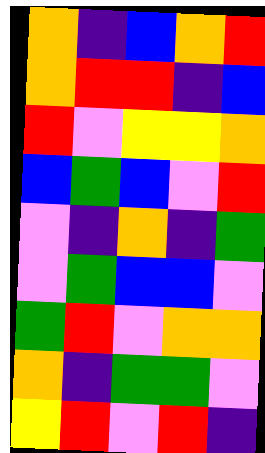[["orange", "indigo", "blue", "orange", "red"], ["orange", "red", "red", "indigo", "blue"], ["red", "violet", "yellow", "yellow", "orange"], ["blue", "green", "blue", "violet", "red"], ["violet", "indigo", "orange", "indigo", "green"], ["violet", "green", "blue", "blue", "violet"], ["green", "red", "violet", "orange", "orange"], ["orange", "indigo", "green", "green", "violet"], ["yellow", "red", "violet", "red", "indigo"]]